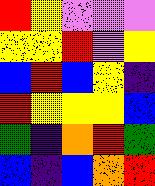[["red", "yellow", "violet", "violet", "violet"], ["yellow", "yellow", "red", "violet", "yellow"], ["blue", "red", "blue", "yellow", "indigo"], ["red", "yellow", "yellow", "yellow", "blue"], ["green", "indigo", "orange", "red", "green"], ["blue", "indigo", "blue", "orange", "red"]]